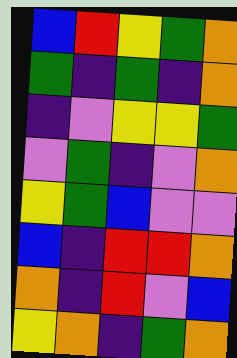[["blue", "red", "yellow", "green", "orange"], ["green", "indigo", "green", "indigo", "orange"], ["indigo", "violet", "yellow", "yellow", "green"], ["violet", "green", "indigo", "violet", "orange"], ["yellow", "green", "blue", "violet", "violet"], ["blue", "indigo", "red", "red", "orange"], ["orange", "indigo", "red", "violet", "blue"], ["yellow", "orange", "indigo", "green", "orange"]]